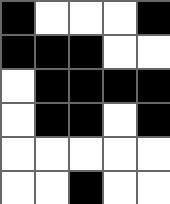[["black", "white", "white", "white", "black"], ["black", "black", "black", "white", "white"], ["white", "black", "black", "black", "black"], ["white", "black", "black", "white", "black"], ["white", "white", "white", "white", "white"], ["white", "white", "black", "white", "white"]]